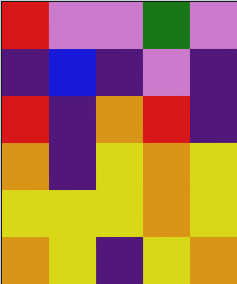[["red", "violet", "violet", "green", "violet"], ["indigo", "blue", "indigo", "violet", "indigo"], ["red", "indigo", "orange", "red", "indigo"], ["orange", "indigo", "yellow", "orange", "yellow"], ["yellow", "yellow", "yellow", "orange", "yellow"], ["orange", "yellow", "indigo", "yellow", "orange"]]